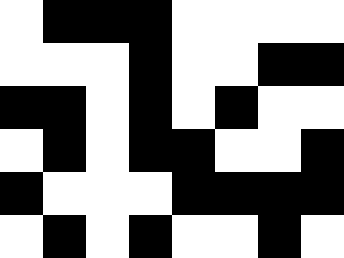[["white", "black", "black", "black", "white", "white", "white", "white"], ["white", "white", "white", "black", "white", "white", "black", "black"], ["black", "black", "white", "black", "white", "black", "white", "white"], ["white", "black", "white", "black", "black", "white", "white", "black"], ["black", "white", "white", "white", "black", "black", "black", "black"], ["white", "black", "white", "black", "white", "white", "black", "white"]]